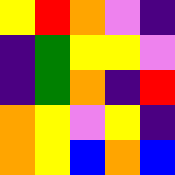[["yellow", "red", "orange", "violet", "indigo"], ["indigo", "green", "yellow", "yellow", "violet"], ["indigo", "green", "orange", "indigo", "red"], ["orange", "yellow", "violet", "yellow", "indigo"], ["orange", "yellow", "blue", "orange", "blue"]]